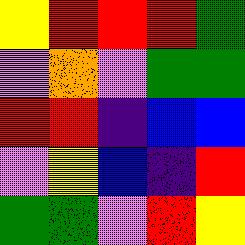[["yellow", "red", "red", "red", "green"], ["violet", "orange", "violet", "green", "green"], ["red", "red", "indigo", "blue", "blue"], ["violet", "yellow", "blue", "indigo", "red"], ["green", "green", "violet", "red", "yellow"]]